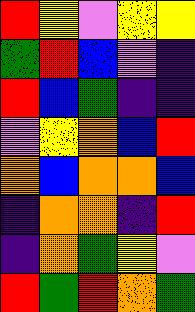[["red", "yellow", "violet", "yellow", "yellow"], ["green", "red", "blue", "violet", "indigo"], ["red", "blue", "green", "indigo", "indigo"], ["violet", "yellow", "orange", "blue", "red"], ["orange", "blue", "orange", "orange", "blue"], ["indigo", "orange", "orange", "indigo", "red"], ["indigo", "orange", "green", "yellow", "violet"], ["red", "green", "red", "orange", "green"]]